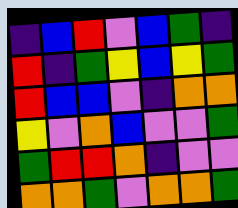[["indigo", "blue", "red", "violet", "blue", "green", "indigo"], ["red", "indigo", "green", "yellow", "blue", "yellow", "green"], ["red", "blue", "blue", "violet", "indigo", "orange", "orange"], ["yellow", "violet", "orange", "blue", "violet", "violet", "green"], ["green", "red", "red", "orange", "indigo", "violet", "violet"], ["orange", "orange", "green", "violet", "orange", "orange", "green"]]